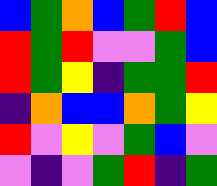[["blue", "green", "orange", "blue", "green", "red", "blue"], ["red", "green", "red", "violet", "violet", "green", "blue"], ["red", "green", "yellow", "indigo", "green", "green", "red"], ["indigo", "orange", "blue", "blue", "orange", "green", "yellow"], ["red", "violet", "yellow", "violet", "green", "blue", "violet"], ["violet", "indigo", "violet", "green", "red", "indigo", "green"]]